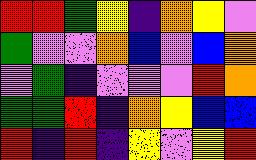[["red", "red", "green", "yellow", "indigo", "orange", "yellow", "violet"], ["green", "violet", "violet", "orange", "blue", "violet", "blue", "orange"], ["violet", "green", "indigo", "violet", "violet", "violet", "red", "orange"], ["green", "green", "red", "indigo", "orange", "yellow", "blue", "blue"], ["red", "indigo", "red", "indigo", "yellow", "violet", "yellow", "red"]]